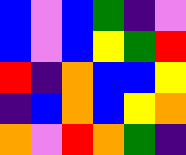[["blue", "violet", "blue", "green", "indigo", "violet"], ["blue", "violet", "blue", "yellow", "green", "red"], ["red", "indigo", "orange", "blue", "blue", "yellow"], ["indigo", "blue", "orange", "blue", "yellow", "orange"], ["orange", "violet", "red", "orange", "green", "indigo"]]